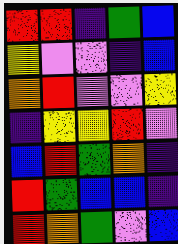[["red", "red", "indigo", "green", "blue"], ["yellow", "violet", "violet", "indigo", "blue"], ["orange", "red", "violet", "violet", "yellow"], ["indigo", "yellow", "yellow", "red", "violet"], ["blue", "red", "green", "orange", "indigo"], ["red", "green", "blue", "blue", "indigo"], ["red", "orange", "green", "violet", "blue"]]